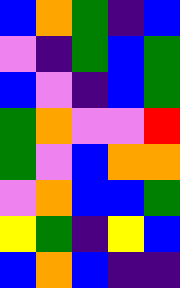[["blue", "orange", "green", "indigo", "blue"], ["violet", "indigo", "green", "blue", "green"], ["blue", "violet", "indigo", "blue", "green"], ["green", "orange", "violet", "violet", "red"], ["green", "violet", "blue", "orange", "orange"], ["violet", "orange", "blue", "blue", "green"], ["yellow", "green", "indigo", "yellow", "blue"], ["blue", "orange", "blue", "indigo", "indigo"]]